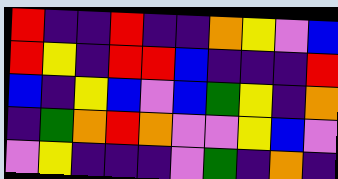[["red", "indigo", "indigo", "red", "indigo", "indigo", "orange", "yellow", "violet", "blue"], ["red", "yellow", "indigo", "red", "red", "blue", "indigo", "indigo", "indigo", "red"], ["blue", "indigo", "yellow", "blue", "violet", "blue", "green", "yellow", "indigo", "orange"], ["indigo", "green", "orange", "red", "orange", "violet", "violet", "yellow", "blue", "violet"], ["violet", "yellow", "indigo", "indigo", "indigo", "violet", "green", "indigo", "orange", "indigo"]]